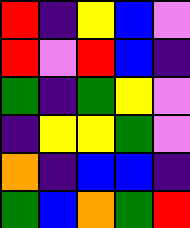[["red", "indigo", "yellow", "blue", "violet"], ["red", "violet", "red", "blue", "indigo"], ["green", "indigo", "green", "yellow", "violet"], ["indigo", "yellow", "yellow", "green", "violet"], ["orange", "indigo", "blue", "blue", "indigo"], ["green", "blue", "orange", "green", "red"]]